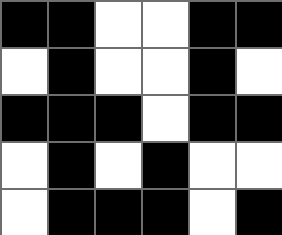[["black", "black", "white", "white", "black", "black"], ["white", "black", "white", "white", "black", "white"], ["black", "black", "black", "white", "black", "black"], ["white", "black", "white", "black", "white", "white"], ["white", "black", "black", "black", "white", "black"]]